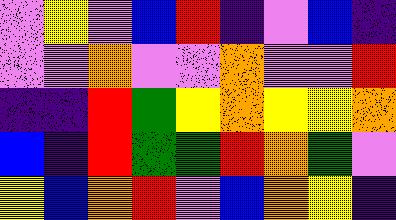[["violet", "yellow", "violet", "blue", "red", "indigo", "violet", "blue", "indigo"], ["violet", "violet", "orange", "violet", "violet", "orange", "violet", "violet", "red"], ["indigo", "indigo", "red", "green", "yellow", "orange", "yellow", "yellow", "orange"], ["blue", "indigo", "red", "green", "green", "red", "orange", "green", "violet"], ["yellow", "blue", "orange", "red", "violet", "blue", "orange", "yellow", "indigo"]]